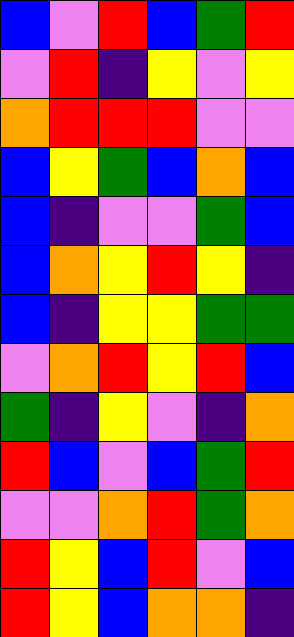[["blue", "violet", "red", "blue", "green", "red"], ["violet", "red", "indigo", "yellow", "violet", "yellow"], ["orange", "red", "red", "red", "violet", "violet"], ["blue", "yellow", "green", "blue", "orange", "blue"], ["blue", "indigo", "violet", "violet", "green", "blue"], ["blue", "orange", "yellow", "red", "yellow", "indigo"], ["blue", "indigo", "yellow", "yellow", "green", "green"], ["violet", "orange", "red", "yellow", "red", "blue"], ["green", "indigo", "yellow", "violet", "indigo", "orange"], ["red", "blue", "violet", "blue", "green", "red"], ["violet", "violet", "orange", "red", "green", "orange"], ["red", "yellow", "blue", "red", "violet", "blue"], ["red", "yellow", "blue", "orange", "orange", "indigo"]]